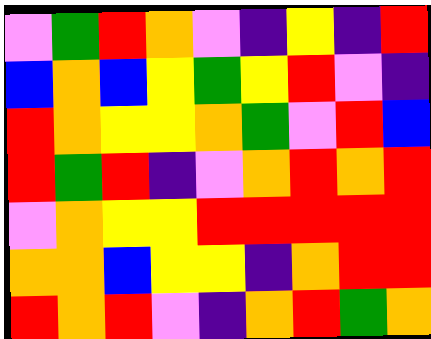[["violet", "green", "red", "orange", "violet", "indigo", "yellow", "indigo", "red"], ["blue", "orange", "blue", "yellow", "green", "yellow", "red", "violet", "indigo"], ["red", "orange", "yellow", "yellow", "orange", "green", "violet", "red", "blue"], ["red", "green", "red", "indigo", "violet", "orange", "red", "orange", "red"], ["violet", "orange", "yellow", "yellow", "red", "red", "red", "red", "red"], ["orange", "orange", "blue", "yellow", "yellow", "indigo", "orange", "red", "red"], ["red", "orange", "red", "violet", "indigo", "orange", "red", "green", "orange"]]